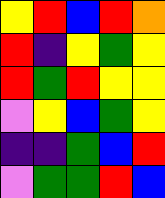[["yellow", "red", "blue", "red", "orange"], ["red", "indigo", "yellow", "green", "yellow"], ["red", "green", "red", "yellow", "yellow"], ["violet", "yellow", "blue", "green", "yellow"], ["indigo", "indigo", "green", "blue", "red"], ["violet", "green", "green", "red", "blue"]]